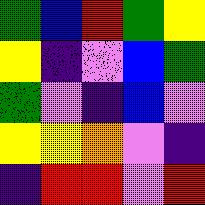[["green", "blue", "red", "green", "yellow"], ["yellow", "indigo", "violet", "blue", "green"], ["green", "violet", "indigo", "blue", "violet"], ["yellow", "yellow", "orange", "violet", "indigo"], ["indigo", "red", "red", "violet", "red"]]